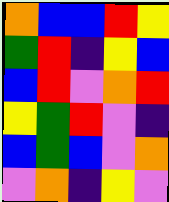[["orange", "blue", "blue", "red", "yellow"], ["green", "red", "indigo", "yellow", "blue"], ["blue", "red", "violet", "orange", "red"], ["yellow", "green", "red", "violet", "indigo"], ["blue", "green", "blue", "violet", "orange"], ["violet", "orange", "indigo", "yellow", "violet"]]